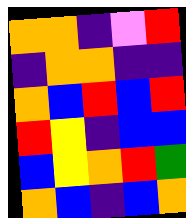[["orange", "orange", "indigo", "violet", "red"], ["indigo", "orange", "orange", "indigo", "indigo"], ["orange", "blue", "red", "blue", "red"], ["red", "yellow", "indigo", "blue", "blue"], ["blue", "yellow", "orange", "red", "green"], ["orange", "blue", "indigo", "blue", "orange"]]